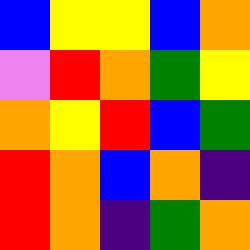[["blue", "yellow", "yellow", "blue", "orange"], ["violet", "red", "orange", "green", "yellow"], ["orange", "yellow", "red", "blue", "green"], ["red", "orange", "blue", "orange", "indigo"], ["red", "orange", "indigo", "green", "orange"]]